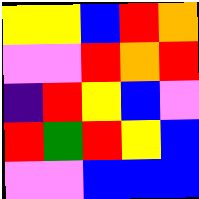[["yellow", "yellow", "blue", "red", "orange"], ["violet", "violet", "red", "orange", "red"], ["indigo", "red", "yellow", "blue", "violet"], ["red", "green", "red", "yellow", "blue"], ["violet", "violet", "blue", "blue", "blue"]]